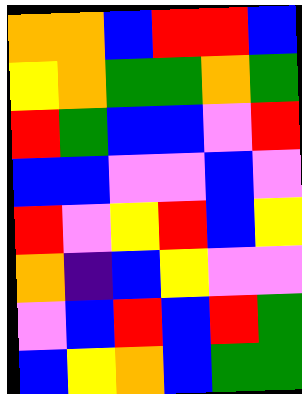[["orange", "orange", "blue", "red", "red", "blue"], ["yellow", "orange", "green", "green", "orange", "green"], ["red", "green", "blue", "blue", "violet", "red"], ["blue", "blue", "violet", "violet", "blue", "violet"], ["red", "violet", "yellow", "red", "blue", "yellow"], ["orange", "indigo", "blue", "yellow", "violet", "violet"], ["violet", "blue", "red", "blue", "red", "green"], ["blue", "yellow", "orange", "blue", "green", "green"]]